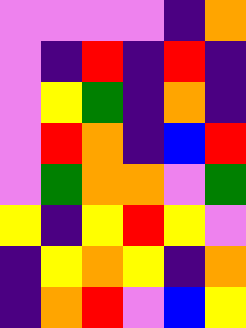[["violet", "violet", "violet", "violet", "indigo", "orange"], ["violet", "indigo", "red", "indigo", "red", "indigo"], ["violet", "yellow", "green", "indigo", "orange", "indigo"], ["violet", "red", "orange", "indigo", "blue", "red"], ["violet", "green", "orange", "orange", "violet", "green"], ["yellow", "indigo", "yellow", "red", "yellow", "violet"], ["indigo", "yellow", "orange", "yellow", "indigo", "orange"], ["indigo", "orange", "red", "violet", "blue", "yellow"]]